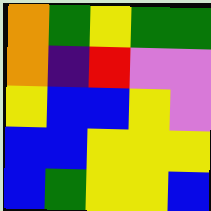[["orange", "green", "yellow", "green", "green"], ["orange", "indigo", "red", "violet", "violet"], ["yellow", "blue", "blue", "yellow", "violet"], ["blue", "blue", "yellow", "yellow", "yellow"], ["blue", "green", "yellow", "yellow", "blue"]]